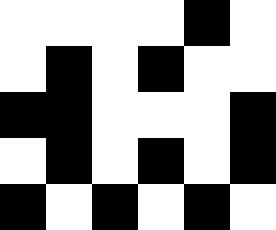[["white", "white", "white", "white", "black", "white"], ["white", "black", "white", "black", "white", "white"], ["black", "black", "white", "white", "white", "black"], ["white", "black", "white", "black", "white", "black"], ["black", "white", "black", "white", "black", "white"]]